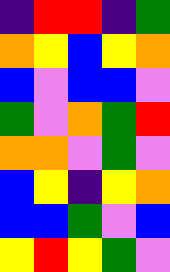[["indigo", "red", "red", "indigo", "green"], ["orange", "yellow", "blue", "yellow", "orange"], ["blue", "violet", "blue", "blue", "violet"], ["green", "violet", "orange", "green", "red"], ["orange", "orange", "violet", "green", "violet"], ["blue", "yellow", "indigo", "yellow", "orange"], ["blue", "blue", "green", "violet", "blue"], ["yellow", "red", "yellow", "green", "violet"]]